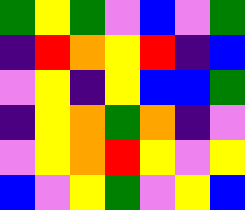[["green", "yellow", "green", "violet", "blue", "violet", "green"], ["indigo", "red", "orange", "yellow", "red", "indigo", "blue"], ["violet", "yellow", "indigo", "yellow", "blue", "blue", "green"], ["indigo", "yellow", "orange", "green", "orange", "indigo", "violet"], ["violet", "yellow", "orange", "red", "yellow", "violet", "yellow"], ["blue", "violet", "yellow", "green", "violet", "yellow", "blue"]]